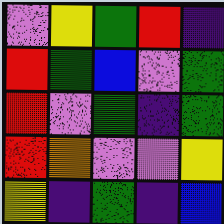[["violet", "yellow", "green", "red", "indigo"], ["red", "green", "blue", "violet", "green"], ["red", "violet", "green", "indigo", "green"], ["red", "orange", "violet", "violet", "yellow"], ["yellow", "indigo", "green", "indigo", "blue"]]